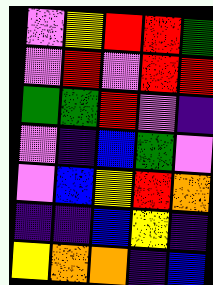[["violet", "yellow", "red", "red", "green"], ["violet", "red", "violet", "red", "red"], ["green", "green", "red", "violet", "indigo"], ["violet", "indigo", "blue", "green", "violet"], ["violet", "blue", "yellow", "red", "orange"], ["indigo", "indigo", "blue", "yellow", "indigo"], ["yellow", "orange", "orange", "indigo", "blue"]]